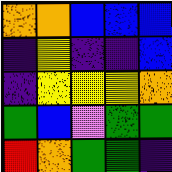[["orange", "orange", "blue", "blue", "blue"], ["indigo", "yellow", "indigo", "indigo", "blue"], ["indigo", "yellow", "yellow", "yellow", "orange"], ["green", "blue", "violet", "green", "green"], ["red", "orange", "green", "green", "indigo"]]